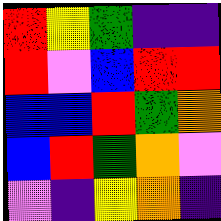[["red", "yellow", "green", "indigo", "indigo"], ["red", "violet", "blue", "red", "red"], ["blue", "blue", "red", "green", "orange"], ["blue", "red", "green", "orange", "violet"], ["violet", "indigo", "yellow", "orange", "indigo"]]